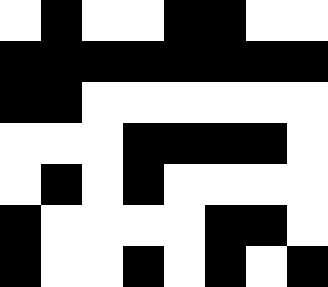[["white", "black", "white", "white", "black", "black", "white", "white"], ["black", "black", "black", "black", "black", "black", "black", "black"], ["black", "black", "white", "white", "white", "white", "white", "white"], ["white", "white", "white", "black", "black", "black", "black", "white"], ["white", "black", "white", "black", "white", "white", "white", "white"], ["black", "white", "white", "white", "white", "black", "black", "white"], ["black", "white", "white", "black", "white", "black", "white", "black"]]